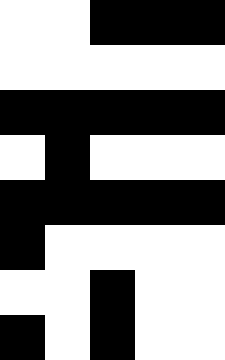[["white", "white", "black", "black", "black"], ["white", "white", "white", "white", "white"], ["black", "black", "black", "black", "black"], ["white", "black", "white", "white", "white"], ["black", "black", "black", "black", "black"], ["black", "white", "white", "white", "white"], ["white", "white", "black", "white", "white"], ["black", "white", "black", "white", "white"]]